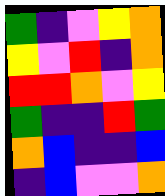[["green", "indigo", "violet", "yellow", "orange"], ["yellow", "violet", "red", "indigo", "orange"], ["red", "red", "orange", "violet", "yellow"], ["green", "indigo", "indigo", "red", "green"], ["orange", "blue", "indigo", "indigo", "blue"], ["indigo", "blue", "violet", "violet", "orange"]]